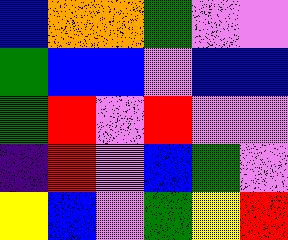[["blue", "orange", "orange", "green", "violet", "violet"], ["green", "blue", "blue", "violet", "blue", "blue"], ["green", "red", "violet", "red", "violet", "violet"], ["indigo", "red", "violet", "blue", "green", "violet"], ["yellow", "blue", "violet", "green", "yellow", "red"]]